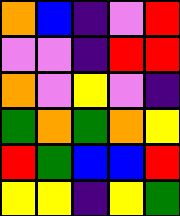[["orange", "blue", "indigo", "violet", "red"], ["violet", "violet", "indigo", "red", "red"], ["orange", "violet", "yellow", "violet", "indigo"], ["green", "orange", "green", "orange", "yellow"], ["red", "green", "blue", "blue", "red"], ["yellow", "yellow", "indigo", "yellow", "green"]]